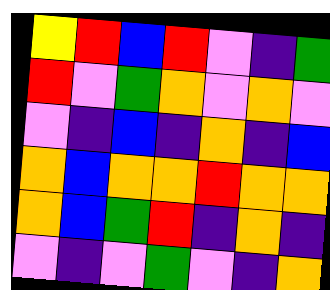[["yellow", "red", "blue", "red", "violet", "indigo", "green"], ["red", "violet", "green", "orange", "violet", "orange", "violet"], ["violet", "indigo", "blue", "indigo", "orange", "indigo", "blue"], ["orange", "blue", "orange", "orange", "red", "orange", "orange"], ["orange", "blue", "green", "red", "indigo", "orange", "indigo"], ["violet", "indigo", "violet", "green", "violet", "indigo", "orange"]]